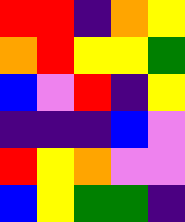[["red", "red", "indigo", "orange", "yellow"], ["orange", "red", "yellow", "yellow", "green"], ["blue", "violet", "red", "indigo", "yellow"], ["indigo", "indigo", "indigo", "blue", "violet"], ["red", "yellow", "orange", "violet", "violet"], ["blue", "yellow", "green", "green", "indigo"]]